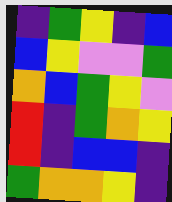[["indigo", "green", "yellow", "indigo", "blue"], ["blue", "yellow", "violet", "violet", "green"], ["orange", "blue", "green", "yellow", "violet"], ["red", "indigo", "green", "orange", "yellow"], ["red", "indigo", "blue", "blue", "indigo"], ["green", "orange", "orange", "yellow", "indigo"]]